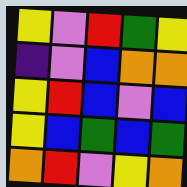[["yellow", "violet", "red", "green", "yellow"], ["indigo", "violet", "blue", "orange", "orange"], ["yellow", "red", "blue", "violet", "blue"], ["yellow", "blue", "green", "blue", "green"], ["orange", "red", "violet", "yellow", "orange"]]